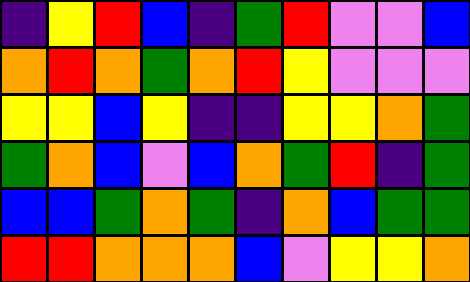[["indigo", "yellow", "red", "blue", "indigo", "green", "red", "violet", "violet", "blue"], ["orange", "red", "orange", "green", "orange", "red", "yellow", "violet", "violet", "violet"], ["yellow", "yellow", "blue", "yellow", "indigo", "indigo", "yellow", "yellow", "orange", "green"], ["green", "orange", "blue", "violet", "blue", "orange", "green", "red", "indigo", "green"], ["blue", "blue", "green", "orange", "green", "indigo", "orange", "blue", "green", "green"], ["red", "red", "orange", "orange", "orange", "blue", "violet", "yellow", "yellow", "orange"]]